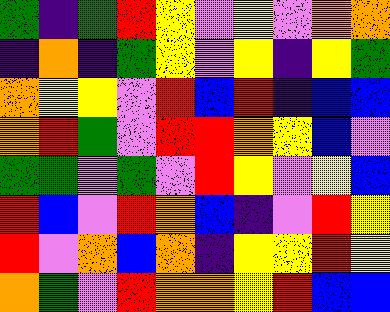[["green", "indigo", "green", "red", "yellow", "violet", "yellow", "violet", "orange", "orange"], ["indigo", "orange", "indigo", "green", "yellow", "violet", "yellow", "indigo", "yellow", "green"], ["orange", "yellow", "yellow", "violet", "red", "blue", "red", "indigo", "blue", "blue"], ["orange", "red", "green", "violet", "red", "red", "orange", "yellow", "blue", "violet"], ["green", "green", "violet", "green", "violet", "red", "yellow", "violet", "yellow", "blue"], ["red", "blue", "violet", "red", "orange", "blue", "indigo", "violet", "red", "yellow"], ["red", "violet", "orange", "blue", "orange", "indigo", "yellow", "yellow", "red", "yellow"], ["orange", "green", "violet", "red", "orange", "orange", "yellow", "red", "blue", "blue"]]